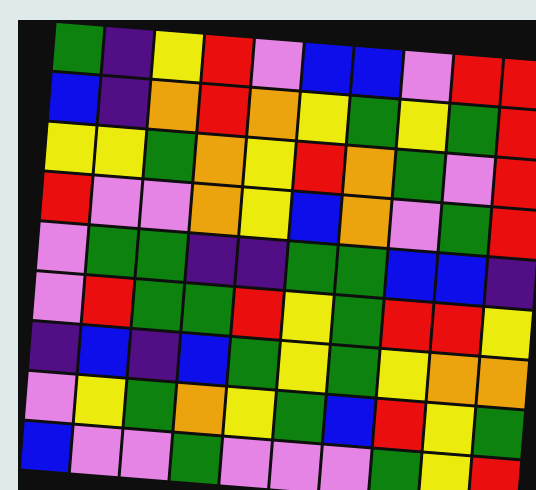[["green", "indigo", "yellow", "red", "violet", "blue", "blue", "violet", "red", "red"], ["blue", "indigo", "orange", "red", "orange", "yellow", "green", "yellow", "green", "red"], ["yellow", "yellow", "green", "orange", "yellow", "red", "orange", "green", "violet", "red"], ["red", "violet", "violet", "orange", "yellow", "blue", "orange", "violet", "green", "red"], ["violet", "green", "green", "indigo", "indigo", "green", "green", "blue", "blue", "indigo"], ["violet", "red", "green", "green", "red", "yellow", "green", "red", "red", "yellow"], ["indigo", "blue", "indigo", "blue", "green", "yellow", "green", "yellow", "orange", "orange"], ["violet", "yellow", "green", "orange", "yellow", "green", "blue", "red", "yellow", "green"], ["blue", "violet", "violet", "green", "violet", "violet", "violet", "green", "yellow", "red"]]